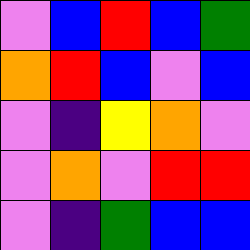[["violet", "blue", "red", "blue", "green"], ["orange", "red", "blue", "violet", "blue"], ["violet", "indigo", "yellow", "orange", "violet"], ["violet", "orange", "violet", "red", "red"], ["violet", "indigo", "green", "blue", "blue"]]